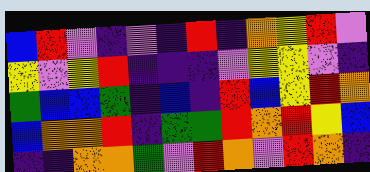[["blue", "red", "violet", "indigo", "violet", "indigo", "red", "indigo", "orange", "yellow", "red", "violet"], ["yellow", "violet", "yellow", "red", "indigo", "indigo", "indigo", "violet", "yellow", "yellow", "violet", "indigo"], ["green", "blue", "blue", "green", "indigo", "blue", "indigo", "red", "blue", "yellow", "red", "orange"], ["blue", "orange", "orange", "red", "indigo", "green", "green", "red", "orange", "red", "yellow", "blue"], ["indigo", "indigo", "orange", "orange", "green", "violet", "red", "orange", "violet", "red", "orange", "indigo"]]